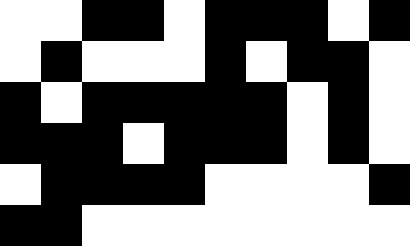[["white", "white", "black", "black", "white", "black", "black", "black", "white", "black"], ["white", "black", "white", "white", "white", "black", "white", "black", "black", "white"], ["black", "white", "black", "black", "black", "black", "black", "white", "black", "white"], ["black", "black", "black", "white", "black", "black", "black", "white", "black", "white"], ["white", "black", "black", "black", "black", "white", "white", "white", "white", "black"], ["black", "black", "white", "white", "white", "white", "white", "white", "white", "white"]]